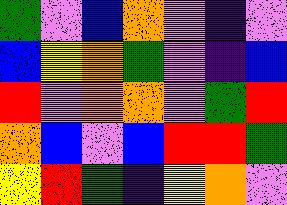[["green", "violet", "blue", "orange", "violet", "indigo", "violet"], ["blue", "yellow", "orange", "green", "violet", "indigo", "blue"], ["red", "violet", "orange", "orange", "violet", "green", "red"], ["orange", "blue", "violet", "blue", "red", "red", "green"], ["yellow", "red", "green", "indigo", "yellow", "orange", "violet"]]